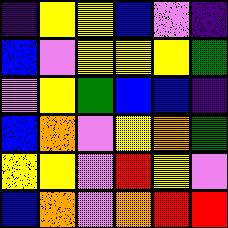[["indigo", "yellow", "yellow", "blue", "violet", "indigo"], ["blue", "violet", "yellow", "yellow", "yellow", "green"], ["violet", "yellow", "green", "blue", "blue", "indigo"], ["blue", "orange", "violet", "yellow", "orange", "green"], ["yellow", "yellow", "violet", "red", "yellow", "violet"], ["blue", "orange", "violet", "orange", "red", "red"]]